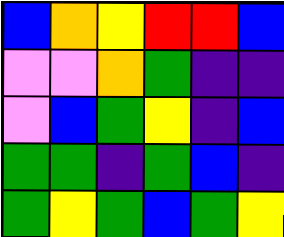[["blue", "orange", "yellow", "red", "red", "blue"], ["violet", "violet", "orange", "green", "indigo", "indigo"], ["violet", "blue", "green", "yellow", "indigo", "blue"], ["green", "green", "indigo", "green", "blue", "indigo"], ["green", "yellow", "green", "blue", "green", "yellow"]]